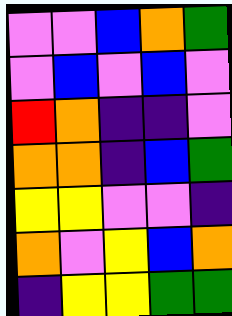[["violet", "violet", "blue", "orange", "green"], ["violet", "blue", "violet", "blue", "violet"], ["red", "orange", "indigo", "indigo", "violet"], ["orange", "orange", "indigo", "blue", "green"], ["yellow", "yellow", "violet", "violet", "indigo"], ["orange", "violet", "yellow", "blue", "orange"], ["indigo", "yellow", "yellow", "green", "green"]]